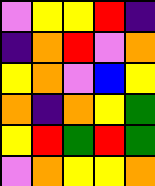[["violet", "yellow", "yellow", "red", "indigo"], ["indigo", "orange", "red", "violet", "orange"], ["yellow", "orange", "violet", "blue", "yellow"], ["orange", "indigo", "orange", "yellow", "green"], ["yellow", "red", "green", "red", "green"], ["violet", "orange", "yellow", "yellow", "orange"]]